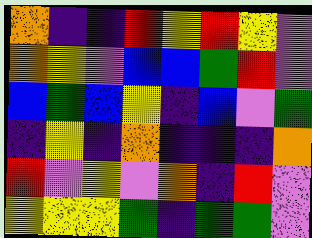[["orange", "indigo", "indigo", "red", "yellow", "red", "yellow", "violet"], ["orange", "yellow", "violet", "blue", "blue", "green", "red", "violet"], ["blue", "green", "blue", "yellow", "indigo", "blue", "violet", "green"], ["indigo", "yellow", "indigo", "orange", "indigo", "indigo", "indigo", "orange"], ["red", "violet", "yellow", "violet", "orange", "indigo", "red", "violet"], ["yellow", "yellow", "yellow", "green", "indigo", "green", "green", "violet"]]